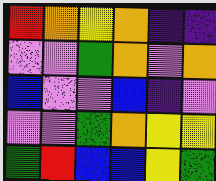[["red", "orange", "yellow", "orange", "indigo", "indigo"], ["violet", "violet", "green", "orange", "violet", "orange"], ["blue", "violet", "violet", "blue", "indigo", "violet"], ["violet", "violet", "green", "orange", "yellow", "yellow"], ["green", "red", "blue", "blue", "yellow", "green"]]